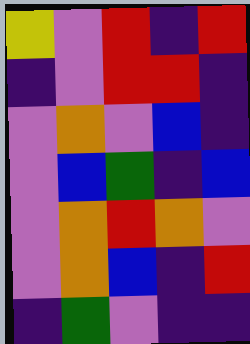[["yellow", "violet", "red", "indigo", "red"], ["indigo", "violet", "red", "red", "indigo"], ["violet", "orange", "violet", "blue", "indigo"], ["violet", "blue", "green", "indigo", "blue"], ["violet", "orange", "red", "orange", "violet"], ["violet", "orange", "blue", "indigo", "red"], ["indigo", "green", "violet", "indigo", "indigo"]]